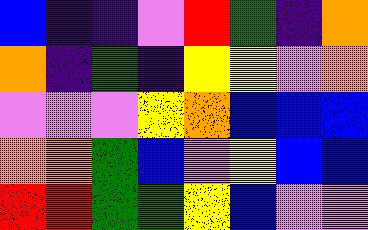[["blue", "indigo", "indigo", "violet", "red", "green", "indigo", "orange"], ["orange", "indigo", "green", "indigo", "yellow", "yellow", "violet", "orange"], ["violet", "violet", "violet", "yellow", "orange", "blue", "blue", "blue"], ["orange", "orange", "green", "blue", "violet", "yellow", "blue", "blue"], ["red", "red", "green", "green", "yellow", "blue", "violet", "violet"]]